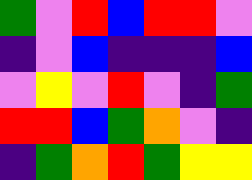[["green", "violet", "red", "blue", "red", "red", "violet"], ["indigo", "violet", "blue", "indigo", "indigo", "indigo", "blue"], ["violet", "yellow", "violet", "red", "violet", "indigo", "green"], ["red", "red", "blue", "green", "orange", "violet", "indigo"], ["indigo", "green", "orange", "red", "green", "yellow", "yellow"]]